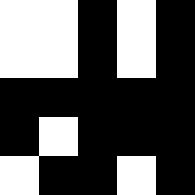[["white", "white", "black", "white", "black"], ["white", "white", "black", "white", "black"], ["black", "black", "black", "black", "black"], ["black", "white", "black", "black", "black"], ["white", "black", "black", "white", "black"]]